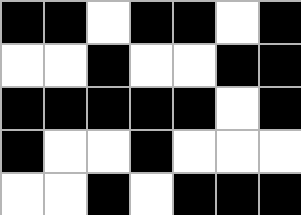[["black", "black", "white", "black", "black", "white", "black"], ["white", "white", "black", "white", "white", "black", "black"], ["black", "black", "black", "black", "black", "white", "black"], ["black", "white", "white", "black", "white", "white", "white"], ["white", "white", "black", "white", "black", "black", "black"]]